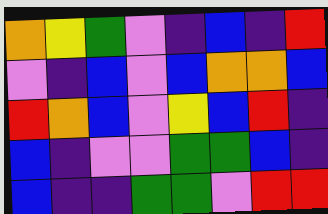[["orange", "yellow", "green", "violet", "indigo", "blue", "indigo", "red"], ["violet", "indigo", "blue", "violet", "blue", "orange", "orange", "blue"], ["red", "orange", "blue", "violet", "yellow", "blue", "red", "indigo"], ["blue", "indigo", "violet", "violet", "green", "green", "blue", "indigo"], ["blue", "indigo", "indigo", "green", "green", "violet", "red", "red"]]